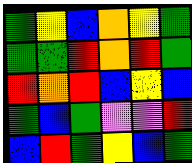[["green", "yellow", "blue", "orange", "yellow", "green"], ["green", "green", "red", "orange", "red", "green"], ["red", "orange", "red", "blue", "yellow", "blue"], ["green", "blue", "green", "violet", "violet", "red"], ["blue", "red", "green", "yellow", "blue", "green"]]